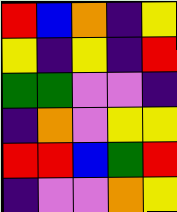[["red", "blue", "orange", "indigo", "yellow"], ["yellow", "indigo", "yellow", "indigo", "red"], ["green", "green", "violet", "violet", "indigo"], ["indigo", "orange", "violet", "yellow", "yellow"], ["red", "red", "blue", "green", "red"], ["indigo", "violet", "violet", "orange", "yellow"]]